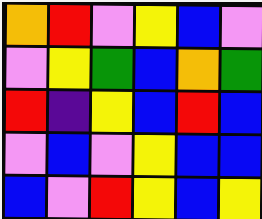[["orange", "red", "violet", "yellow", "blue", "violet"], ["violet", "yellow", "green", "blue", "orange", "green"], ["red", "indigo", "yellow", "blue", "red", "blue"], ["violet", "blue", "violet", "yellow", "blue", "blue"], ["blue", "violet", "red", "yellow", "blue", "yellow"]]